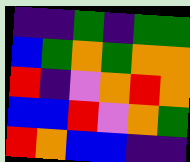[["indigo", "indigo", "green", "indigo", "green", "green"], ["blue", "green", "orange", "green", "orange", "orange"], ["red", "indigo", "violet", "orange", "red", "orange"], ["blue", "blue", "red", "violet", "orange", "green"], ["red", "orange", "blue", "blue", "indigo", "indigo"]]